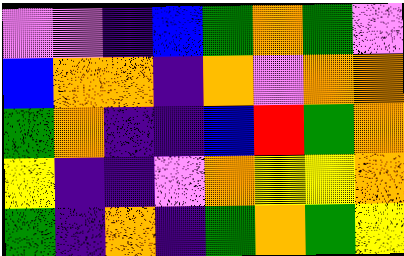[["violet", "violet", "indigo", "blue", "green", "orange", "green", "violet"], ["blue", "orange", "orange", "indigo", "orange", "violet", "orange", "orange"], ["green", "orange", "indigo", "indigo", "blue", "red", "green", "orange"], ["yellow", "indigo", "indigo", "violet", "orange", "yellow", "yellow", "orange"], ["green", "indigo", "orange", "indigo", "green", "orange", "green", "yellow"]]